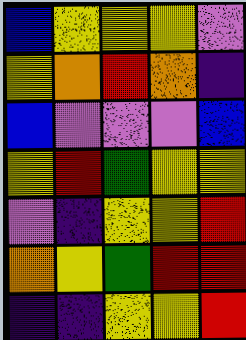[["blue", "yellow", "yellow", "yellow", "violet"], ["yellow", "orange", "red", "orange", "indigo"], ["blue", "violet", "violet", "violet", "blue"], ["yellow", "red", "green", "yellow", "yellow"], ["violet", "indigo", "yellow", "yellow", "red"], ["orange", "yellow", "green", "red", "red"], ["indigo", "indigo", "yellow", "yellow", "red"]]